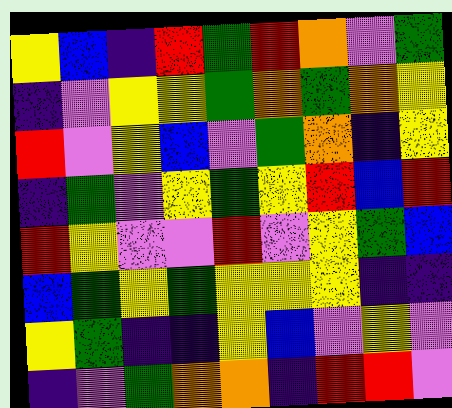[["yellow", "blue", "indigo", "red", "green", "red", "orange", "violet", "green"], ["indigo", "violet", "yellow", "yellow", "green", "orange", "green", "orange", "yellow"], ["red", "violet", "yellow", "blue", "violet", "green", "orange", "indigo", "yellow"], ["indigo", "green", "violet", "yellow", "green", "yellow", "red", "blue", "red"], ["red", "yellow", "violet", "violet", "red", "violet", "yellow", "green", "blue"], ["blue", "green", "yellow", "green", "yellow", "yellow", "yellow", "indigo", "indigo"], ["yellow", "green", "indigo", "indigo", "yellow", "blue", "violet", "yellow", "violet"], ["indigo", "violet", "green", "orange", "orange", "indigo", "red", "red", "violet"]]